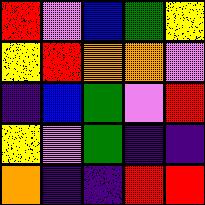[["red", "violet", "blue", "green", "yellow"], ["yellow", "red", "orange", "orange", "violet"], ["indigo", "blue", "green", "violet", "red"], ["yellow", "violet", "green", "indigo", "indigo"], ["orange", "indigo", "indigo", "red", "red"]]